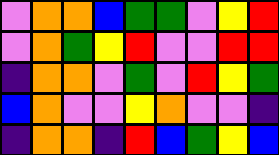[["violet", "orange", "orange", "blue", "green", "green", "violet", "yellow", "red"], ["violet", "orange", "green", "yellow", "red", "violet", "violet", "red", "red"], ["indigo", "orange", "orange", "violet", "green", "violet", "red", "yellow", "green"], ["blue", "orange", "violet", "violet", "yellow", "orange", "violet", "violet", "indigo"], ["indigo", "orange", "orange", "indigo", "red", "blue", "green", "yellow", "blue"]]